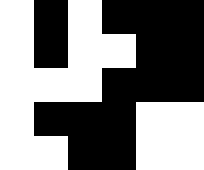[["white", "black", "white", "black", "black", "black"], ["white", "black", "white", "white", "black", "black"], ["white", "white", "white", "black", "black", "black"], ["white", "black", "black", "black", "white", "white"], ["white", "white", "black", "black", "white", "white"]]